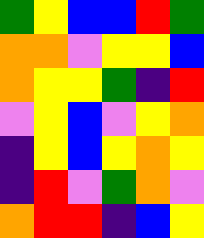[["green", "yellow", "blue", "blue", "red", "green"], ["orange", "orange", "violet", "yellow", "yellow", "blue"], ["orange", "yellow", "yellow", "green", "indigo", "red"], ["violet", "yellow", "blue", "violet", "yellow", "orange"], ["indigo", "yellow", "blue", "yellow", "orange", "yellow"], ["indigo", "red", "violet", "green", "orange", "violet"], ["orange", "red", "red", "indigo", "blue", "yellow"]]